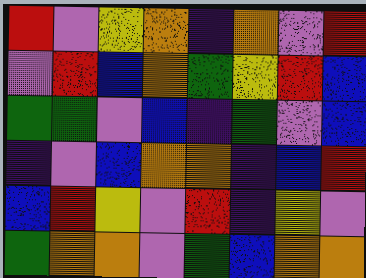[["red", "violet", "yellow", "orange", "indigo", "orange", "violet", "red"], ["violet", "red", "blue", "orange", "green", "yellow", "red", "blue"], ["green", "green", "violet", "blue", "indigo", "green", "violet", "blue"], ["indigo", "violet", "blue", "orange", "orange", "indigo", "blue", "red"], ["blue", "red", "yellow", "violet", "red", "indigo", "yellow", "violet"], ["green", "orange", "orange", "violet", "green", "blue", "orange", "orange"]]